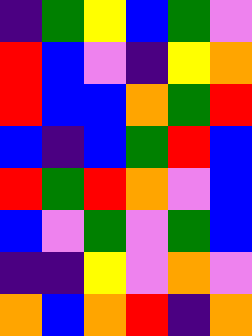[["indigo", "green", "yellow", "blue", "green", "violet"], ["red", "blue", "violet", "indigo", "yellow", "orange"], ["red", "blue", "blue", "orange", "green", "red"], ["blue", "indigo", "blue", "green", "red", "blue"], ["red", "green", "red", "orange", "violet", "blue"], ["blue", "violet", "green", "violet", "green", "blue"], ["indigo", "indigo", "yellow", "violet", "orange", "violet"], ["orange", "blue", "orange", "red", "indigo", "orange"]]